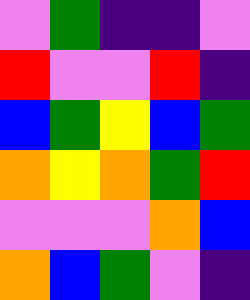[["violet", "green", "indigo", "indigo", "violet"], ["red", "violet", "violet", "red", "indigo"], ["blue", "green", "yellow", "blue", "green"], ["orange", "yellow", "orange", "green", "red"], ["violet", "violet", "violet", "orange", "blue"], ["orange", "blue", "green", "violet", "indigo"]]